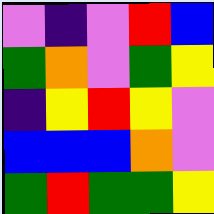[["violet", "indigo", "violet", "red", "blue"], ["green", "orange", "violet", "green", "yellow"], ["indigo", "yellow", "red", "yellow", "violet"], ["blue", "blue", "blue", "orange", "violet"], ["green", "red", "green", "green", "yellow"]]